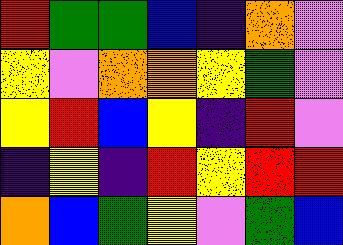[["red", "green", "green", "blue", "indigo", "orange", "violet"], ["yellow", "violet", "orange", "orange", "yellow", "green", "violet"], ["yellow", "red", "blue", "yellow", "indigo", "red", "violet"], ["indigo", "yellow", "indigo", "red", "yellow", "red", "red"], ["orange", "blue", "green", "yellow", "violet", "green", "blue"]]